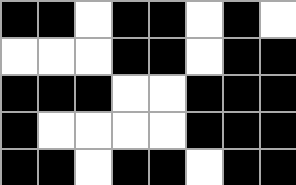[["black", "black", "white", "black", "black", "white", "black", "white"], ["white", "white", "white", "black", "black", "white", "black", "black"], ["black", "black", "black", "white", "white", "black", "black", "black"], ["black", "white", "white", "white", "white", "black", "black", "black"], ["black", "black", "white", "black", "black", "white", "black", "black"]]